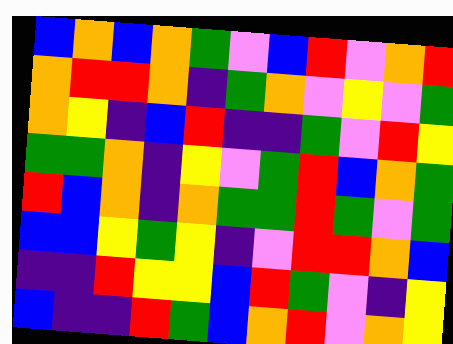[["blue", "orange", "blue", "orange", "green", "violet", "blue", "red", "violet", "orange", "red"], ["orange", "red", "red", "orange", "indigo", "green", "orange", "violet", "yellow", "violet", "green"], ["orange", "yellow", "indigo", "blue", "red", "indigo", "indigo", "green", "violet", "red", "yellow"], ["green", "green", "orange", "indigo", "yellow", "violet", "green", "red", "blue", "orange", "green"], ["red", "blue", "orange", "indigo", "orange", "green", "green", "red", "green", "violet", "green"], ["blue", "blue", "yellow", "green", "yellow", "indigo", "violet", "red", "red", "orange", "blue"], ["indigo", "indigo", "red", "yellow", "yellow", "blue", "red", "green", "violet", "indigo", "yellow"], ["blue", "indigo", "indigo", "red", "green", "blue", "orange", "red", "violet", "orange", "yellow"]]